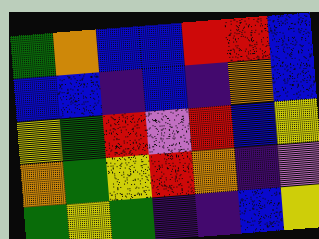[["green", "orange", "blue", "blue", "red", "red", "blue"], ["blue", "blue", "indigo", "blue", "indigo", "orange", "blue"], ["yellow", "green", "red", "violet", "red", "blue", "yellow"], ["orange", "green", "yellow", "red", "orange", "indigo", "violet"], ["green", "yellow", "green", "indigo", "indigo", "blue", "yellow"]]